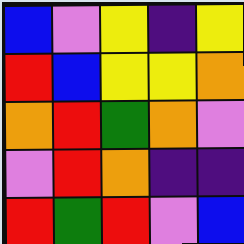[["blue", "violet", "yellow", "indigo", "yellow"], ["red", "blue", "yellow", "yellow", "orange"], ["orange", "red", "green", "orange", "violet"], ["violet", "red", "orange", "indigo", "indigo"], ["red", "green", "red", "violet", "blue"]]